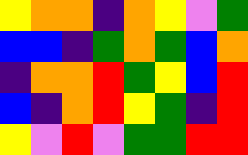[["yellow", "orange", "orange", "indigo", "orange", "yellow", "violet", "green"], ["blue", "blue", "indigo", "green", "orange", "green", "blue", "orange"], ["indigo", "orange", "orange", "red", "green", "yellow", "blue", "red"], ["blue", "indigo", "orange", "red", "yellow", "green", "indigo", "red"], ["yellow", "violet", "red", "violet", "green", "green", "red", "red"]]